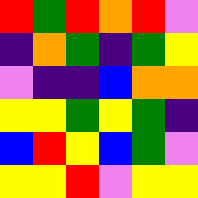[["red", "green", "red", "orange", "red", "violet"], ["indigo", "orange", "green", "indigo", "green", "yellow"], ["violet", "indigo", "indigo", "blue", "orange", "orange"], ["yellow", "yellow", "green", "yellow", "green", "indigo"], ["blue", "red", "yellow", "blue", "green", "violet"], ["yellow", "yellow", "red", "violet", "yellow", "yellow"]]